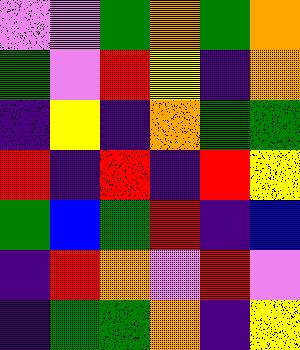[["violet", "violet", "green", "orange", "green", "orange"], ["green", "violet", "red", "yellow", "indigo", "orange"], ["indigo", "yellow", "indigo", "orange", "green", "green"], ["red", "indigo", "red", "indigo", "red", "yellow"], ["green", "blue", "green", "red", "indigo", "blue"], ["indigo", "red", "orange", "violet", "red", "violet"], ["indigo", "green", "green", "orange", "indigo", "yellow"]]